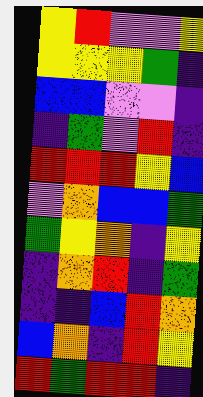[["yellow", "red", "violet", "violet", "yellow"], ["yellow", "yellow", "yellow", "green", "indigo"], ["blue", "blue", "violet", "violet", "indigo"], ["indigo", "green", "violet", "red", "indigo"], ["red", "red", "red", "yellow", "blue"], ["violet", "orange", "blue", "blue", "green"], ["green", "yellow", "orange", "indigo", "yellow"], ["indigo", "orange", "red", "indigo", "green"], ["indigo", "indigo", "blue", "red", "orange"], ["blue", "orange", "indigo", "red", "yellow"], ["red", "green", "red", "red", "indigo"]]